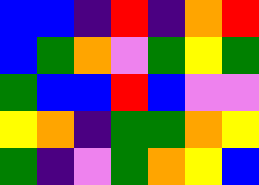[["blue", "blue", "indigo", "red", "indigo", "orange", "red"], ["blue", "green", "orange", "violet", "green", "yellow", "green"], ["green", "blue", "blue", "red", "blue", "violet", "violet"], ["yellow", "orange", "indigo", "green", "green", "orange", "yellow"], ["green", "indigo", "violet", "green", "orange", "yellow", "blue"]]